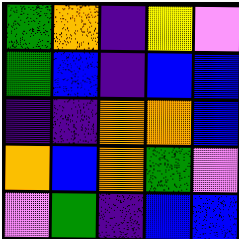[["green", "orange", "indigo", "yellow", "violet"], ["green", "blue", "indigo", "blue", "blue"], ["indigo", "indigo", "orange", "orange", "blue"], ["orange", "blue", "orange", "green", "violet"], ["violet", "green", "indigo", "blue", "blue"]]